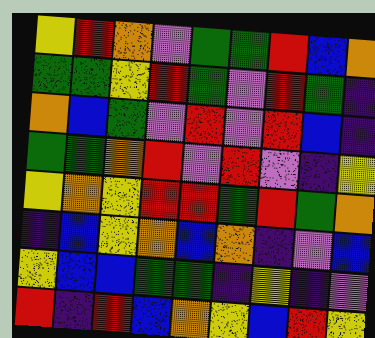[["yellow", "red", "orange", "violet", "green", "green", "red", "blue", "orange"], ["green", "green", "yellow", "red", "green", "violet", "red", "green", "indigo"], ["orange", "blue", "green", "violet", "red", "violet", "red", "blue", "indigo"], ["green", "green", "orange", "red", "violet", "red", "violet", "indigo", "yellow"], ["yellow", "orange", "yellow", "red", "red", "green", "red", "green", "orange"], ["indigo", "blue", "yellow", "orange", "blue", "orange", "indigo", "violet", "blue"], ["yellow", "blue", "blue", "green", "green", "indigo", "yellow", "indigo", "violet"], ["red", "indigo", "red", "blue", "orange", "yellow", "blue", "red", "yellow"]]